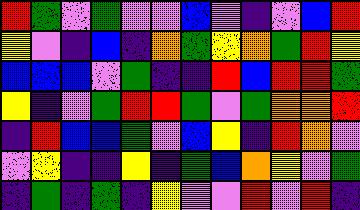[["red", "green", "violet", "green", "violet", "violet", "blue", "violet", "indigo", "violet", "blue", "red"], ["yellow", "violet", "indigo", "blue", "indigo", "orange", "green", "yellow", "orange", "green", "red", "yellow"], ["blue", "blue", "blue", "violet", "green", "indigo", "indigo", "red", "blue", "red", "red", "green"], ["yellow", "indigo", "violet", "green", "red", "red", "green", "violet", "green", "orange", "orange", "red"], ["indigo", "red", "blue", "blue", "green", "violet", "blue", "yellow", "indigo", "red", "orange", "violet"], ["violet", "yellow", "indigo", "indigo", "yellow", "indigo", "green", "blue", "orange", "yellow", "violet", "green"], ["indigo", "green", "indigo", "green", "indigo", "yellow", "violet", "violet", "red", "violet", "red", "indigo"]]